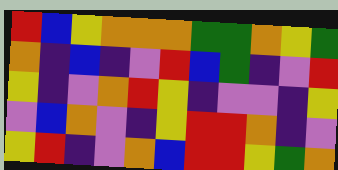[["red", "blue", "yellow", "orange", "orange", "orange", "green", "green", "orange", "yellow", "green"], ["orange", "indigo", "blue", "indigo", "violet", "red", "blue", "green", "indigo", "violet", "red"], ["yellow", "indigo", "violet", "orange", "red", "yellow", "indigo", "violet", "violet", "indigo", "yellow"], ["violet", "blue", "orange", "violet", "indigo", "yellow", "red", "red", "orange", "indigo", "violet"], ["yellow", "red", "indigo", "violet", "orange", "blue", "red", "red", "yellow", "green", "orange"]]